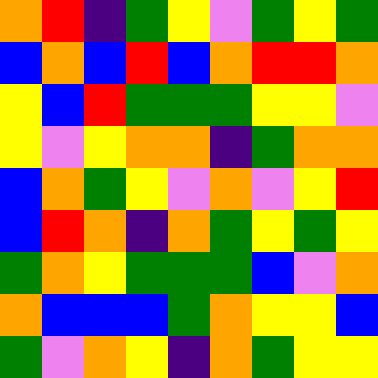[["orange", "red", "indigo", "green", "yellow", "violet", "green", "yellow", "green"], ["blue", "orange", "blue", "red", "blue", "orange", "red", "red", "orange"], ["yellow", "blue", "red", "green", "green", "green", "yellow", "yellow", "violet"], ["yellow", "violet", "yellow", "orange", "orange", "indigo", "green", "orange", "orange"], ["blue", "orange", "green", "yellow", "violet", "orange", "violet", "yellow", "red"], ["blue", "red", "orange", "indigo", "orange", "green", "yellow", "green", "yellow"], ["green", "orange", "yellow", "green", "green", "green", "blue", "violet", "orange"], ["orange", "blue", "blue", "blue", "green", "orange", "yellow", "yellow", "blue"], ["green", "violet", "orange", "yellow", "indigo", "orange", "green", "yellow", "yellow"]]